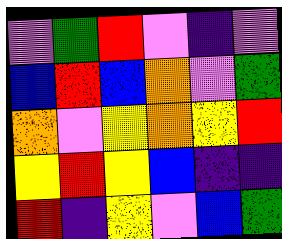[["violet", "green", "red", "violet", "indigo", "violet"], ["blue", "red", "blue", "orange", "violet", "green"], ["orange", "violet", "yellow", "orange", "yellow", "red"], ["yellow", "red", "yellow", "blue", "indigo", "indigo"], ["red", "indigo", "yellow", "violet", "blue", "green"]]